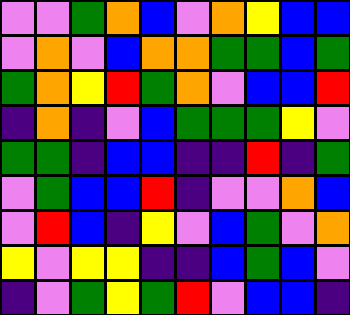[["violet", "violet", "green", "orange", "blue", "violet", "orange", "yellow", "blue", "blue"], ["violet", "orange", "violet", "blue", "orange", "orange", "green", "green", "blue", "green"], ["green", "orange", "yellow", "red", "green", "orange", "violet", "blue", "blue", "red"], ["indigo", "orange", "indigo", "violet", "blue", "green", "green", "green", "yellow", "violet"], ["green", "green", "indigo", "blue", "blue", "indigo", "indigo", "red", "indigo", "green"], ["violet", "green", "blue", "blue", "red", "indigo", "violet", "violet", "orange", "blue"], ["violet", "red", "blue", "indigo", "yellow", "violet", "blue", "green", "violet", "orange"], ["yellow", "violet", "yellow", "yellow", "indigo", "indigo", "blue", "green", "blue", "violet"], ["indigo", "violet", "green", "yellow", "green", "red", "violet", "blue", "blue", "indigo"]]